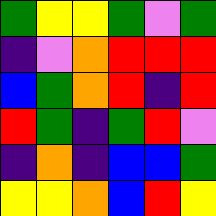[["green", "yellow", "yellow", "green", "violet", "green"], ["indigo", "violet", "orange", "red", "red", "red"], ["blue", "green", "orange", "red", "indigo", "red"], ["red", "green", "indigo", "green", "red", "violet"], ["indigo", "orange", "indigo", "blue", "blue", "green"], ["yellow", "yellow", "orange", "blue", "red", "yellow"]]